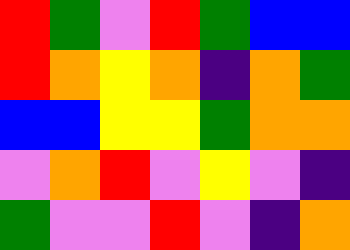[["red", "green", "violet", "red", "green", "blue", "blue"], ["red", "orange", "yellow", "orange", "indigo", "orange", "green"], ["blue", "blue", "yellow", "yellow", "green", "orange", "orange"], ["violet", "orange", "red", "violet", "yellow", "violet", "indigo"], ["green", "violet", "violet", "red", "violet", "indigo", "orange"]]